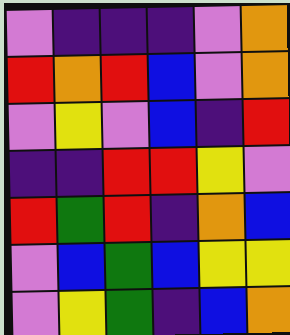[["violet", "indigo", "indigo", "indigo", "violet", "orange"], ["red", "orange", "red", "blue", "violet", "orange"], ["violet", "yellow", "violet", "blue", "indigo", "red"], ["indigo", "indigo", "red", "red", "yellow", "violet"], ["red", "green", "red", "indigo", "orange", "blue"], ["violet", "blue", "green", "blue", "yellow", "yellow"], ["violet", "yellow", "green", "indigo", "blue", "orange"]]